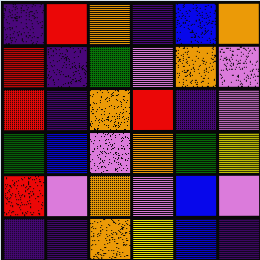[["indigo", "red", "orange", "indigo", "blue", "orange"], ["red", "indigo", "green", "violet", "orange", "violet"], ["red", "indigo", "orange", "red", "indigo", "violet"], ["green", "blue", "violet", "orange", "green", "yellow"], ["red", "violet", "orange", "violet", "blue", "violet"], ["indigo", "indigo", "orange", "yellow", "blue", "indigo"]]